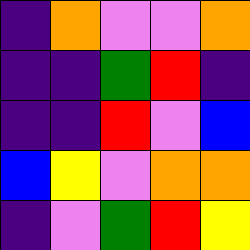[["indigo", "orange", "violet", "violet", "orange"], ["indigo", "indigo", "green", "red", "indigo"], ["indigo", "indigo", "red", "violet", "blue"], ["blue", "yellow", "violet", "orange", "orange"], ["indigo", "violet", "green", "red", "yellow"]]